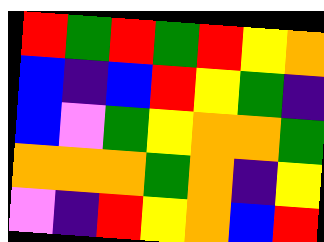[["red", "green", "red", "green", "red", "yellow", "orange"], ["blue", "indigo", "blue", "red", "yellow", "green", "indigo"], ["blue", "violet", "green", "yellow", "orange", "orange", "green"], ["orange", "orange", "orange", "green", "orange", "indigo", "yellow"], ["violet", "indigo", "red", "yellow", "orange", "blue", "red"]]